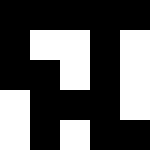[["black", "black", "black", "black", "black"], ["black", "white", "white", "black", "white"], ["black", "black", "white", "black", "white"], ["white", "black", "black", "black", "white"], ["white", "black", "white", "black", "black"]]